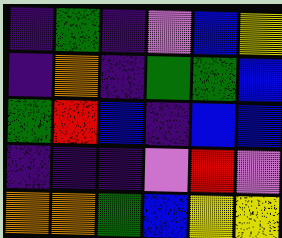[["indigo", "green", "indigo", "violet", "blue", "yellow"], ["indigo", "orange", "indigo", "green", "green", "blue"], ["green", "red", "blue", "indigo", "blue", "blue"], ["indigo", "indigo", "indigo", "violet", "red", "violet"], ["orange", "orange", "green", "blue", "yellow", "yellow"]]